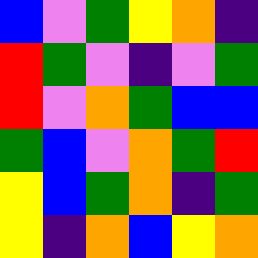[["blue", "violet", "green", "yellow", "orange", "indigo"], ["red", "green", "violet", "indigo", "violet", "green"], ["red", "violet", "orange", "green", "blue", "blue"], ["green", "blue", "violet", "orange", "green", "red"], ["yellow", "blue", "green", "orange", "indigo", "green"], ["yellow", "indigo", "orange", "blue", "yellow", "orange"]]